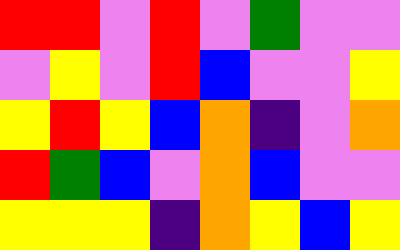[["red", "red", "violet", "red", "violet", "green", "violet", "violet"], ["violet", "yellow", "violet", "red", "blue", "violet", "violet", "yellow"], ["yellow", "red", "yellow", "blue", "orange", "indigo", "violet", "orange"], ["red", "green", "blue", "violet", "orange", "blue", "violet", "violet"], ["yellow", "yellow", "yellow", "indigo", "orange", "yellow", "blue", "yellow"]]